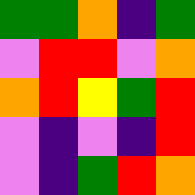[["green", "green", "orange", "indigo", "green"], ["violet", "red", "red", "violet", "orange"], ["orange", "red", "yellow", "green", "red"], ["violet", "indigo", "violet", "indigo", "red"], ["violet", "indigo", "green", "red", "orange"]]